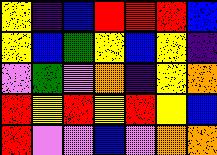[["yellow", "indigo", "blue", "red", "red", "red", "blue"], ["yellow", "blue", "green", "yellow", "blue", "yellow", "indigo"], ["violet", "green", "violet", "orange", "indigo", "yellow", "orange"], ["red", "yellow", "red", "yellow", "red", "yellow", "blue"], ["red", "violet", "violet", "blue", "violet", "orange", "orange"]]